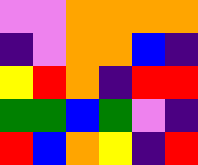[["violet", "violet", "orange", "orange", "orange", "orange"], ["indigo", "violet", "orange", "orange", "blue", "indigo"], ["yellow", "red", "orange", "indigo", "red", "red"], ["green", "green", "blue", "green", "violet", "indigo"], ["red", "blue", "orange", "yellow", "indigo", "red"]]